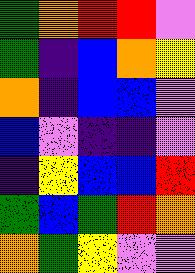[["green", "orange", "red", "red", "violet"], ["green", "indigo", "blue", "orange", "yellow"], ["orange", "indigo", "blue", "blue", "violet"], ["blue", "violet", "indigo", "indigo", "violet"], ["indigo", "yellow", "blue", "blue", "red"], ["green", "blue", "green", "red", "orange"], ["orange", "green", "yellow", "violet", "violet"]]